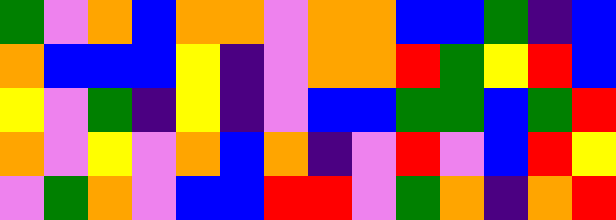[["green", "violet", "orange", "blue", "orange", "orange", "violet", "orange", "orange", "blue", "blue", "green", "indigo", "blue"], ["orange", "blue", "blue", "blue", "yellow", "indigo", "violet", "orange", "orange", "red", "green", "yellow", "red", "blue"], ["yellow", "violet", "green", "indigo", "yellow", "indigo", "violet", "blue", "blue", "green", "green", "blue", "green", "red"], ["orange", "violet", "yellow", "violet", "orange", "blue", "orange", "indigo", "violet", "red", "violet", "blue", "red", "yellow"], ["violet", "green", "orange", "violet", "blue", "blue", "red", "red", "violet", "green", "orange", "indigo", "orange", "red"]]